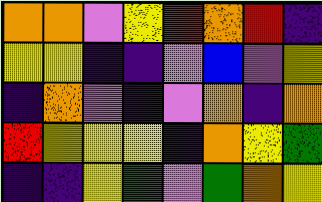[["orange", "orange", "violet", "yellow", "red", "orange", "red", "indigo"], ["yellow", "yellow", "indigo", "indigo", "violet", "blue", "violet", "yellow"], ["indigo", "orange", "violet", "indigo", "violet", "orange", "indigo", "orange"], ["red", "yellow", "yellow", "yellow", "indigo", "orange", "yellow", "green"], ["indigo", "indigo", "yellow", "green", "violet", "green", "orange", "yellow"]]